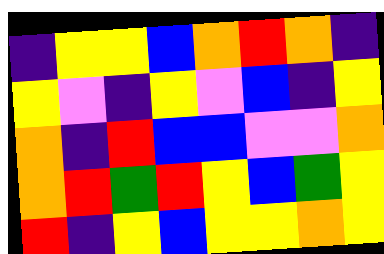[["indigo", "yellow", "yellow", "blue", "orange", "red", "orange", "indigo"], ["yellow", "violet", "indigo", "yellow", "violet", "blue", "indigo", "yellow"], ["orange", "indigo", "red", "blue", "blue", "violet", "violet", "orange"], ["orange", "red", "green", "red", "yellow", "blue", "green", "yellow"], ["red", "indigo", "yellow", "blue", "yellow", "yellow", "orange", "yellow"]]